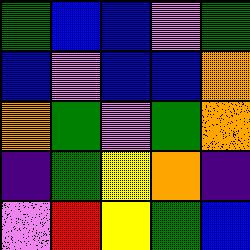[["green", "blue", "blue", "violet", "green"], ["blue", "violet", "blue", "blue", "orange"], ["orange", "green", "violet", "green", "orange"], ["indigo", "green", "yellow", "orange", "indigo"], ["violet", "red", "yellow", "green", "blue"]]